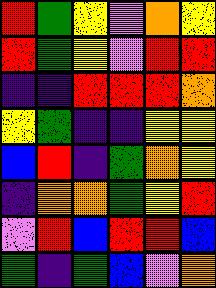[["red", "green", "yellow", "violet", "orange", "yellow"], ["red", "green", "yellow", "violet", "red", "red"], ["indigo", "indigo", "red", "red", "red", "orange"], ["yellow", "green", "indigo", "indigo", "yellow", "yellow"], ["blue", "red", "indigo", "green", "orange", "yellow"], ["indigo", "orange", "orange", "green", "yellow", "red"], ["violet", "red", "blue", "red", "red", "blue"], ["green", "indigo", "green", "blue", "violet", "orange"]]